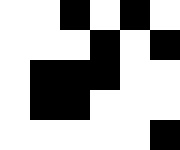[["white", "white", "black", "white", "black", "white"], ["white", "white", "white", "black", "white", "black"], ["white", "black", "black", "black", "white", "white"], ["white", "black", "black", "white", "white", "white"], ["white", "white", "white", "white", "white", "black"]]